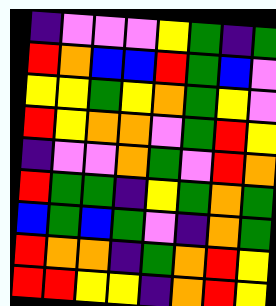[["indigo", "violet", "violet", "violet", "yellow", "green", "indigo", "green"], ["red", "orange", "blue", "blue", "red", "green", "blue", "violet"], ["yellow", "yellow", "green", "yellow", "orange", "green", "yellow", "violet"], ["red", "yellow", "orange", "orange", "violet", "green", "red", "yellow"], ["indigo", "violet", "violet", "orange", "green", "violet", "red", "orange"], ["red", "green", "green", "indigo", "yellow", "green", "orange", "green"], ["blue", "green", "blue", "green", "violet", "indigo", "orange", "green"], ["red", "orange", "orange", "indigo", "green", "orange", "red", "yellow"], ["red", "red", "yellow", "yellow", "indigo", "orange", "red", "yellow"]]